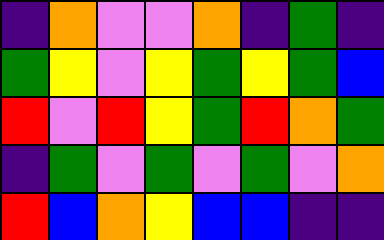[["indigo", "orange", "violet", "violet", "orange", "indigo", "green", "indigo"], ["green", "yellow", "violet", "yellow", "green", "yellow", "green", "blue"], ["red", "violet", "red", "yellow", "green", "red", "orange", "green"], ["indigo", "green", "violet", "green", "violet", "green", "violet", "orange"], ["red", "blue", "orange", "yellow", "blue", "blue", "indigo", "indigo"]]